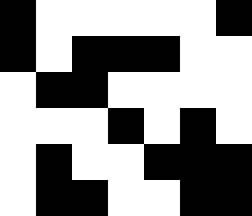[["black", "white", "white", "white", "white", "white", "black"], ["black", "white", "black", "black", "black", "white", "white"], ["white", "black", "black", "white", "white", "white", "white"], ["white", "white", "white", "black", "white", "black", "white"], ["white", "black", "white", "white", "black", "black", "black"], ["white", "black", "black", "white", "white", "black", "black"]]